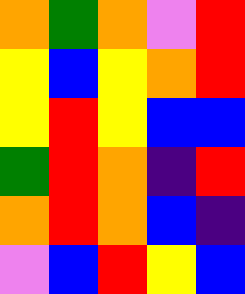[["orange", "green", "orange", "violet", "red"], ["yellow", "blue", "yellow", "orange", "red"], ["yellow", "red", "yellow", "blue", "blue"], ["green", "red", "orange", "indigo", "red"], ["orange", "red", "orange", "blue", "indigo"], ["violet", "blue", "red", "yellow", "blue"]]